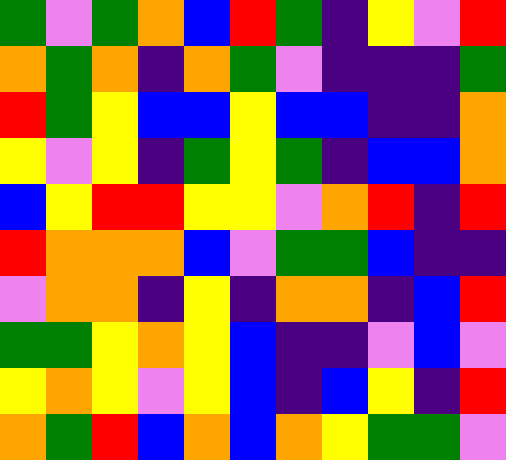[["green", "violet", "green", "orange", "blue", "red", "green", "indigo", "yellow", "violet", "red"], ["orange", "green", "orange", "indigo", "orange", "green", "violet", "indigo", "indigo", "indigo", "green"], ["red", "green", "yellow", "blue", "blue", "yellow", "blue", "blue", "indigo", "indigo", "orange"], ["yellow", "violet", "yellow", "indigo", "green", "yellow", "green", "indigo", "blue", "blue", "orange"], ["blue", "yellow", "red", "red", "yellow", "yellow", "violet", "orange", "red", "indigo", "red"], ["red", "orange", "orange", "orange", "blue", "violet", "green", "green", "blue", "indigo", "indigo"], ["violet", "orange", "orange", "indigo", "yellow", "indigo", "orange", "orange", "indigo", "blue", "red"], ["green", "green", "yellow", "orange", "yellow", "blue", "indigo", "indigo", "violet", "blue", "violet"], ["yellow", "orange", "yellow", "violet", "yellow", "blue", "indigo", "blue", "yellow", "indigo", "red"], ["orange", "green", "red", "blue", "orange", "blue", "orange", "yellow", "green", "green", "violet"]]